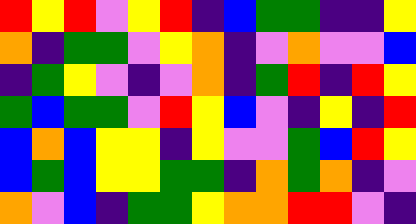[["red", "yellow", "red", "violet", "yellow", "red", "indigo", "blue", "green", "green", "indigo", "indigo", "yellow"], ["orange", "indigo", "green", "green", "violet", "yellow", "orange", "indigo", "violet", "orange", "violet", "violet", "blue"], ["indigo", "green", "yellow", "violet", "indigo", "violet", "orange", "indigo", "green", "red", "indigo", "red", "yellow"], ["green", "blue", "green", "green", "violet", "red", "yellow", "blue", "violet", "indigo", "yellow", "indigo", "red"], ["blue", "orange", "blue", "yellow", "yellow", "indigo", "yellow", "violet", "violet", "green", "blue", "red", "yellow"], ["blue", "green", "blue", "yellow", "yellow", "green", "green", "indigo", "orange", "green", "orange", "indigo", "violet"], ["orange", "violet", "blue", "indigo", "green", "green", "yellow", "orange", "orange", "red", "red", "violet", "indigo"]]